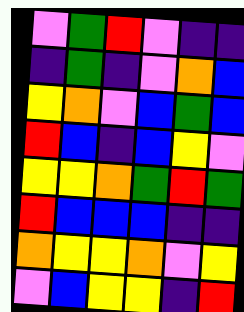[["violet", "green", "red", "violet", "indigo", "indigo"], ["indigo", "green", "indigo", "violet", "orange", "blue"], ["yellow", "orange", "violet", "blue", "green", "blue"], ["red", "blue", "indigo", "blue", "yellow", "violet"], ["yellow", "yellow", "orange", "green", "red", "green"], ["red", "blue", "blue", "blue", "indigo", "indigo"], ["orange", "yellow", "yellow", "orange", "violet", "yellow"], ["violet", "blue", "yellow", "yellow", "indigo", "red"]]